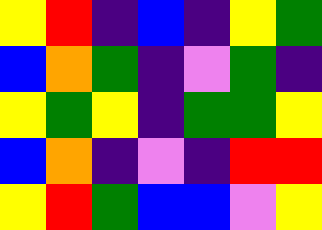[["yellow", "red", "indigo", "blue", "indigo", "yellow", "green"], ["blue", "orange", "green", "indigo", "violet", "green", "indigo"], ["yellow", "green", "yellow", "indigo", "green", "green", "yellow"], ["blue", "orange", "indigo", "violet", "indigo", "red", "red"], ["yellow", "red", "green", "blue", "blue", "violet", "yellow"]]